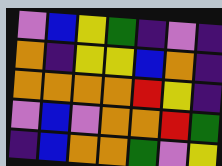[["violet", "blue", "yellow", "green", "indigo", "violet", "indigo"], ["orange", "indigo", "yellow", "yellow", "blue", "orange", "indigo"], ["orange", "orange", "orange", "orange", "red", "yellow", "indigo"], ["violet", "blue", "violet", "orange", "orange", "red", "green"], ["indigo", "blue", "orange", "orange", "green", "violet", "yellow"]]